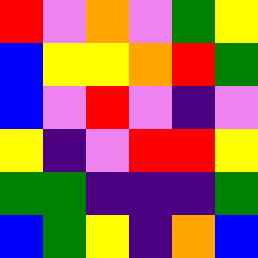[["red", "violet", "orange", "violet", "green", "yellow"], ["blue", "yellow", "yellow", "orange", "red", "green"], ["blue", "violet", "red", "violet", "indigo", "violet"], ["yellow", "indigo", "violet", "red", "red", "yellow"], ["green", "green", "indigo", "indigo", "indigo", "green"], ["blue", "green", "yellow", "indigo", "orange", "blue"]]